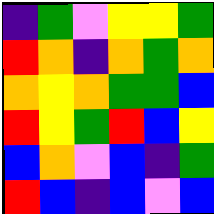[["indigo", "green", "violet", "yellow", "yellow", "green"], ["red", "orange", "indigo", "orange", "green", "orange"], ["orange", "yellow", "orange", "green", "green", "blue"], ["red", "yellow", "green", "red", "blue", "yellow"], ["blue", "orange", "violet", "blue", "indigo", "green"], ["red", "blue", "indigo", "blue", "violet", "blue"]]